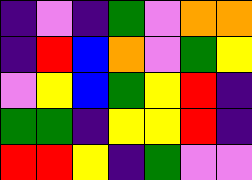[["indigo", "violet", "indigo", "green", "violet", "orange", "orange"], ["indigo", "red", "blue", "orange", "violet", "green", "yellow"], ["violet", "yellow", "blue", "green", "yellow", "red", "indigo"], ["green", "green", "indigo", "yellow", "yellow", "red", "indigo"], ["red", "red", "yellow", "indigo", "green", "violet", "violet"]]